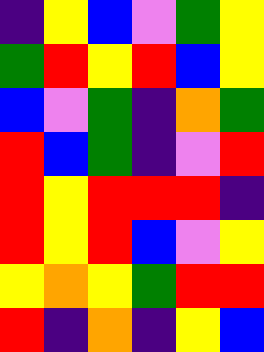[["indigo", "yellow", "blue", "violet", "green", "yellow"], ["green", "red", "yellow", "red", "blue", "yellow"], ["blue", "violet", "green", "indigo", "orange", "green"], ["red", "blue", "green", "indigo", "violet", "red"], ["red", "yellow", "red", "red", "red", "indigo"], ["red", "yellow", "red", "blue", "violet", "yellow"], ["yellow", "orange", "yellow", "green", "red", "red"], ["red", "indigo", "orange", "indigo", "yellow", "blue"]]